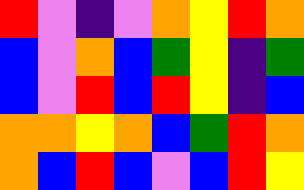[["red", "violet", "indigo", "violet", "orange", "yellow", "red", "orange"], ["blue", "violet", "orange", "blue", "green", "yellow", "indigo", "green"], ["blue", "violet", "red", "blue", "red", "yellow", "indigo", "blue"], ["orange", "orange", "yellow", "orange", "blue", "green", "red", "orange"], ["orange", "blue", "red", "blue", "violet", "blue", "red", "yellow"]]